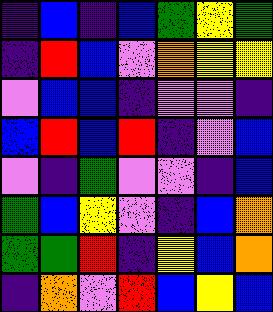[["indigo", "blue", "indigo", "blue", "green", "yellow", "green"], ["indigo", "red", "blue", "violet", "orange", "yellow", "yellow"], ["violet", "blue", "blue", "indigo", "violet", "violet", "indigo"], ["blue", "red", "blue", "red", "indigo", "violet", "blue"], ["violet", "indigo", "green", "violet", "violet", "indigo", "blue"], ["green", "blue", "yellow", "violet", "indigo", "blue", "orange"], ["green", "green", "red", "indigo", "yellow", "blue", "orange"], ["indigo", "orange", "violet", "red", "blue", "yellow", "blue"]]